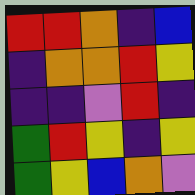[["red", "red", "orange", "indigo", "blue"], ["indigo", "orange", "orange", "red", "yellow"], ["indigo", "indigo", "violet", "red", "indigo"], ["green", "red", "yellow", "indigo", "yellow"], ["green", "yellow", "blue", "orange", "violet"]]